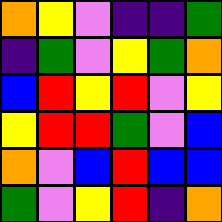[["orange", "yellow", "violet", "indigo", "indigo", "green"], ["indigo", "green", "violet", "yellow", "green", "orange"], ["blue", "red", "yellow", "red", "violet", "yellow"], ["yellow", "red", "red", "green", "violet", "blue"], ["orange", "violet", "blue", "red", "blue", "blue"], ["green", "violet", "yellow", "red", "indigo", "orange"]]